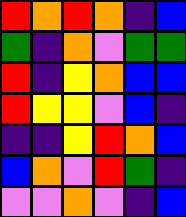[["red", "orange", "red", "orange", "indigo", "blue"], ["green", "indigo", "orange", "violet", "green", "green"], ["red", "indigo", "yellow", "orange", "blue", "blue"], ["red", "yellow", "yellow", "violet", "blue", "indigo"], ["indigo", "indigo", "yellow", "red", "orange", "blue"], ["blue", "orange", "violet", "red", "green", "indigo"], ["violet", "violet", "orange", "violet", "indigo", "blue"]]